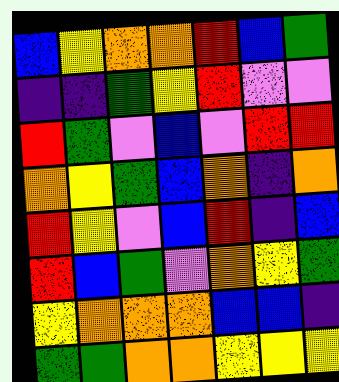[["blue", "yellow", "orange", "orange", "red", "blue", "green"], ["indigo", "indigo", "green", "yellow", "red", "violet", "violet"], ["red", "green", "violet", "blue", "violet", "red", "red"], ["orange", "yellow", "green", "blue", "orange", "indigo", "orange"], ["red", "yellow", "violet", "blue", "red", "indigo", "blue"], ["red", "blue", "green", "violet", "orange", "yellow", "green"], ["yellow", "orange", "orange", "orange", "blue", "blue", "indigo"], ["green", "green", "orange", "orange", "yellow", "yellow", "yellow"]]